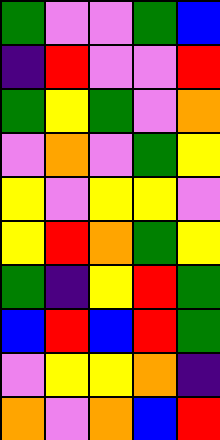[["green", "violet", "violet", "green", "blue"], ["indigo", "red", "violet", "violet", "red"], ["green", "yellow", "green", "violet", "orange"], ["violet", "orange", "violet", "green", "yellow"], ["yellow", "violet", "yellow", "yellow", "violet"], ["yellow", "red", "orange", "green", "yellow"], ["green", "indigo", "yellow", "red", "green"], ["blue", "red", "blue", "red", "green"], ["violet", "yellow", "yellow", "orange", "indigo"], ["orange", "violet", "orange", "blue", "red"]]